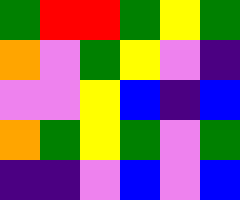[["green", "red", "red", "green", "yellow", "green"], ["orange", "violet", "green", "yellow", "violet", "indigo"], ["violet", "violet", "yellow", "blue", "indigo", "blue"], ["orange", "green", "yellow", "green", "violet", "green"], ["indigo", "indigo", "violet", "blue", "violet", "blue"]]